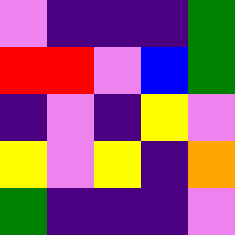[["violet", "indigo", "indigo", "indigo", "green"], ["red", "red", "violet", "blue", "green"], ["indigo", "violet", "indigo", "yellow", "violet"], ["yellow", "violet", "yellow", "indigo", "orange"], ["green", "indigo", "indigo", "indigo", "violet"]]